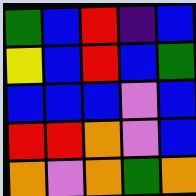[["green", "blue", "red", "indigo", "blue"], ["yellow", "blue", "red", "blue", "green"], ["blue", "blue", "blue", "violet", "blue"], ["red", "red", "orange", "violet", "blue"], ["orange", "violet", "orange", "green", "orange"]]